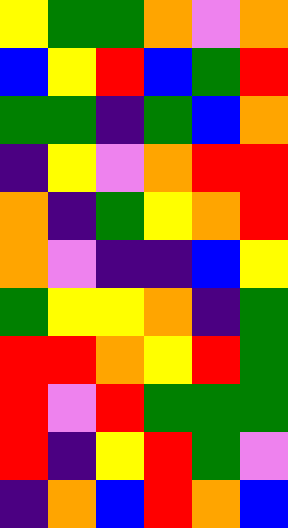[["yellow", "green", "green", "orange", "violet", "orange"], ["blue", "yellow", "red", "blue", "green", "red"], ["green", "green", "indigo", "green", "blue", "orange"], ["indigo", "yellow", "violet", "orange", "red", "red"], ["orange", "indigo", "green", "yellow", "orange", "red"], ["orange", "violet", "indigo", "indigo", "blue", "yellow"], ["green", "yellow", "yellow", "orange", "indigo", "green"], ["red", "red", "orange", "yellow", "red", "green"], ["red", "violet", "red", "green", "green", "green"], ["red", "indigo", "yellow", "red", "green", "violet"], ["indigo", "orange", "blue", "red", "orange", "blue"]]